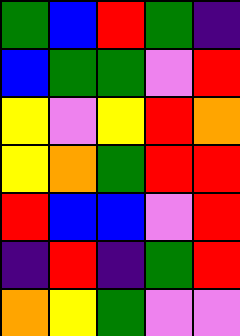[["green", "blue", "red", "green", "indigo"], ["blue", "green", "green", "violet", "red"], ["yellow", "violet", "yellow", "red", "orange"], ["yellow", "orange", "green", "red", "red"], ["red", "blue", "blue", "violet", "red"], ["indigo", "red", "indigo", "green", "red"], ["orange", "yellow", "green", "violet", "violet"]]